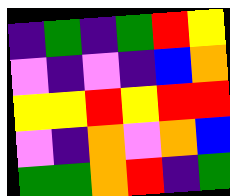[["indigo", "green", "indigo", "green", "red", "yellow"], ["violet", "indigo", "violet", "indigo", "blue", "orange"], ["yellow", "yellow", "red", "yellow", "red", "red"], ["violet", "indigo", "orange", "violet", "orange", "blue"], ["green", "green", "orange", "red", "indigo", "green"]]